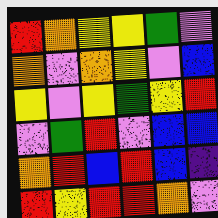[["red", "orange", "yellow", "yellow", "green", "violet"], ["orange", "violet", "orange", "yellow", "violet", "blue"], ["yellow", "violet", "yellow", "green", "yellow", "red"], ["violet", "green", "red", "violet", "blue", "blue"], ["orange", "red", "blue", "red", "blue", "indigo"], ["red", "yellow", "red", "red", "orange", "violet"]]